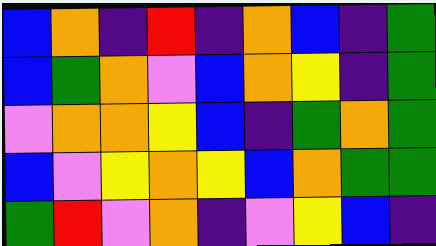[["blue", "orange", "indigo", "red", "indigo", "orange", "blue", "indigo", "green"], ["blue", "green", "orange", "violet", "blue", "orange", "yellow", "indigo", "green"], ["violet", "orange", "orange", "yellow", "blue", "indigo", "green", "orange", "green"], ["blue", "violet", "yellow", "orange", "yellow", "blue", "orange", "green", "green"], ["green", "red", "violet", "orange", "indigo", "violet", "yellow", "blue", "indigo"]]